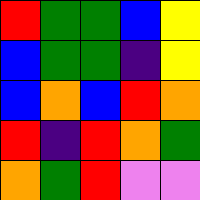[["red", "green", "green", "blue", "yellow"], ["blue", "green", "green", "indigo", "yellow"], ["blue", "orange", "blue", "red", "orange"], ["red", "indigo", "red", "orange", "green"], ["orange", "green", "red", "violet", "violet"]]